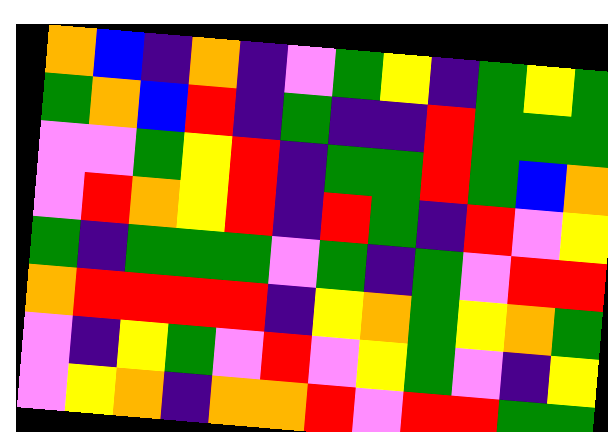[["orange", "blue", "indigo", "orange", "indigo", "violet", "green", "yellow", "indigo", "green", "yellow", "green"], ["green", "orange", "blue", "red", "indigo", "green", "indigo", "indigo", "red", "green", "green", "green"], ["violet", "violet", "green", "yellow", "red", "indigo", "green", "green", "red", "green", "blue", "orange"], ["violet", "red", "orange", "yellow", "red", "indigo", "red", "green", "indigo", "red", "violet", "yellow"], ["green", "indigo", "green", "green", "green", "violet", "green", "indigo", "green", "violet", "red", "red"], ["orange", "red", "red", "red", "red", "indigo", "yellow", "orange", "green", "yellow", "orange", "green"], ["violet", "indigo", "yellow", "green", "violet", "red", "violet", "yellow", "green", "violet", "indigo", "yellow"], ["violet", "yellow", "orange", "indigo", "orange", "orange", "red", "violet", "red", "red", "green", "green"]]